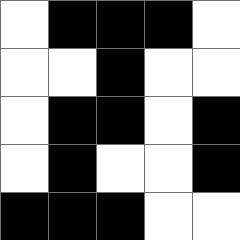[["white", "black", "black", "black", "white"], ["white", "white", "black", "white", "white"], ["white", "black", "black", "white", "black"], ["white", "black", "white", "white", "black"], ["black", "black", "black", "white", "white"]]